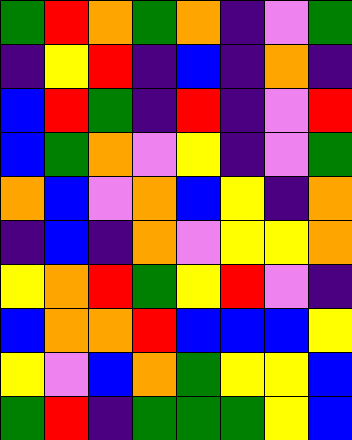[["green", "red", "orange", "green", "orange", "indigo", "violet", "green"], ["indigo", "yellow", "red", "indigo", "blue", "indigo", "orange", "indigo"], ["blue", "red", "green", "indigo", "red", "indigo", "violet", "red"], ["blue", "green", "orange", "violet", "yellow", "indigo", "violet", "green"], ["orange", "blue", "violet", "orange", "blue", "yellow", "indigo", "orange"], ["indigo", "blue", "indigo", "orange", "violet", "yellow", "yellow", "orange"], ["yellow", "orange", "red", "green", "yellow", "red", "violet", "indigo"], ["blue", "orange", "orange", "red", "blue", "blue", "blue", "yellow"], ["yellow", "violet", "blue", "orange", "green", "yellow", "yellow", "blue"], ["green", "red", "indigo", "green", "green", "green", "yellow", "blue"]]